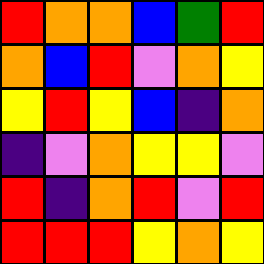[["red", "orange", "orange", "blue", "green", "red"], ["orange", "blue", "red", "violet", "orange", "yellow"], ["yellow", "red", "yellow", "blue", "indigo", "orange"], ["indigo", "violet", "orange", "yellow", "yellow", "violet"], ["red", "indigo", "orange", "red", "violet", "red"], ["red", "red", "red", "yellow", "orange", "yellow"]]